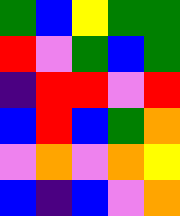[["green", "blue", "yellow", "green", "green"], ["red", "violet", "green", "blue", "green"], ["indigo", "red", "red", "violet", "red"], ["blue", "red", "blue", "green", "orange"], ["violet", "orange", "violet", "orange", "yellow"], ["blue", "indigo", "blue", "violet", "orange"]]